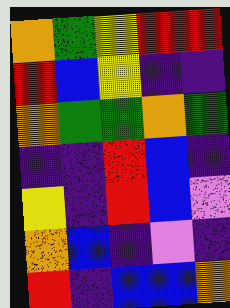[["orange", "green", "yellow", "red", "red"], ["red", "blue", "yellow", "indigo", "indigo"], ["orange", "green", "green", "orange", "green"], ["indigo", "indigo", "red", "blue", "indigo"], ["yellow", "indigo", "red", "blue", "violet"], ["orange", "blue", "indigo", "violet", "indigo"], ["red", "indigo", "blue", "blue", "orange"]]